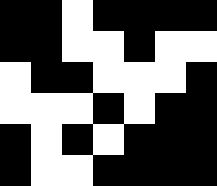[["black", "black", "white", "black", "black", "black", "black"], ["black", "black", "white", "white", "black", "white", "white"], ["white", "black", "black", "white", "white", "white", "black"], ["white", "white", "white", "black", "white", "black", "black"], ["black", "white", "black", "white", "black", "black", "black"], ["black", "white", "white", "black", "black", "black", "black"]]